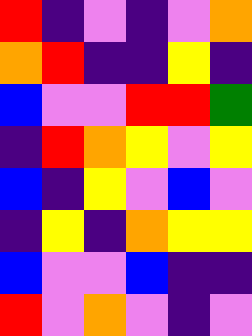[["red", "indigo", "violet", "indigo", "violet", "orange"], ["orange", "red", "indigo", "indigo", "yellow", "indigo"], ["blue", "violet", "violet", "red", "red", "green"], ["indigo", "red", "orange", "yellow", "violet", "yellow"], ["blue", "indigo", "yellow", "violet", "blue", "violet"], ["indigo", "yellow", "indigo", "orange", "yellow", "yellow"], ["blue", "violet", "violet", "blue", "indigo", "indigo"], ["red", "violet", "orange", "violet", "indigo", "violet"]]